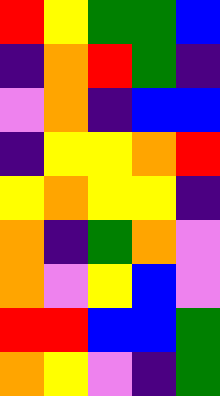[["red", "yellow", "green", "green", "blue"], ["indigo", "orange", "red", "green", "indigo"], ["violet", "orange", "indigo", "blue", "blue"], ["indigo", "yellow", "yellow", "orange", "red"], ["yellow", "orange", "yellow", "yellow", "indigo"], ["orange", "indigo", "green", "orange", "violet"], ["orange", "violet", "yellow", "blue", "violet"], ["red", "red", "blue", "blue", "green"], ["orange", "yellow", "violet", "indigo", "green"]]